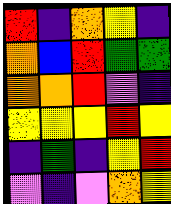[["red", "indigo", "orange", "yellow", "indigo"], ["orange", "blue", "red", "green", "green"], ["orange", "orange", "red", "violet", "indigo"], ["yellow", "yellow", "yellow", "red", "yellow"], ["indigo", "green", "indigo", "yellow", "red"], ["violet", "indigo", "violet", "orange", "yellow"]]